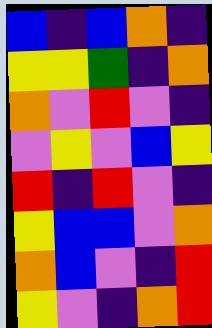[["blue", "indigo", "blue", "orange", "indigo"], ["yellow", "yellow", "green", "indigo", "orange"], ["orange", "violet", "red", "violet", "indigo"], ["violet", "yellow", "violet", "blue", "yellow"], ["red", "indigo", "red", "violet", "indigo"], ["yellow", "blue", "blue", "violet", "orange"], ["orange", "blue", "violet", "indigo", "red"], ["yellow", "violet", "indigo", "orange", "red"]]